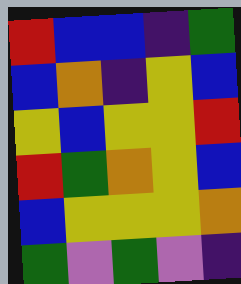[["red", "blue", "blue", "indigo", "green"], ["blue", "orange", "indigo", "yellow", "blue"], ["yellow", "blue", "yellow", "yellow", "red"], ["red", "green", "orange", "yellow", "blue"], ["blue", "yellow", "yellow", "yellow", "orange"], ["green", "violet", "green", "violet", "indigo"]]